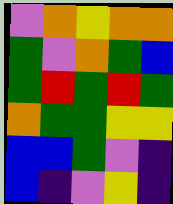[["violet", "orange", "yellow", "orange", "orange"], ["green", "violet", "orange", "green", "blue"], ["green", "red", "green", "red", "green"], ["orange", "green", "green", "yellow", "yellow"], ["blue", "blue", "green", "violet", "indigo"], ["blue", "indigo", "violet", "yellow", "indigo"]]